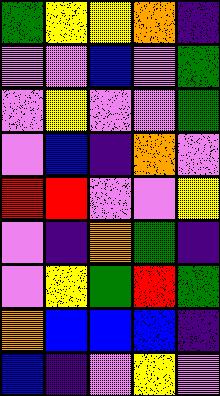[["green", "yellow", "yellow", "orange", "indigo"], ["violet", "violet", "blue", "violet", "green"], ["violet", "yellow", "violet", "violet", "green"], ["violet", "blue", "indigo", "orange", "violet"], ["red", "red", "violet", "violet", "yellow"], ["violet", "indigo", "orange", "green", "indigo"], ["violet", "yellow", "green", "red", "green"], ["orange", "blue", "blue", "blue", "indigo"], ["blue", "indigo", "violet", "yellow", "violet"]]